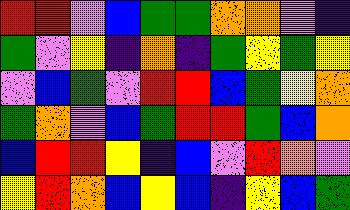[["red", "red", "violet", "blue", "green", "green", "orange", "orange", "violet", "indigo"], ["green", "violet", "yellow", "indigo", "orange", "indigo", "green", "yellow", "green", "yellow"], ["violet", "blue", "green", "violet", "red", "red", "blue", "green", "yellow", "orange"], ["green", "orange", "violet", "blue", "green", "red", "red", "green", "blue", "orange"], ["blue", "red", "red", "yellow", "indigo", "blue", "violet", "red", "orange", "violet"], ["yellow", "red", "orange", "blue", "yellow", "blue", "indigo", "yellow", "blue", "green"]]